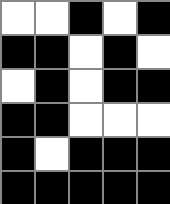[["white", "white", "black", "white", "black"], ["black", "black", "white", "black", "white"], ["white", "black", "white", "black", "black"], ["black", "black", "white", "white", "white"], ["black", "white", "black", "black", "black"], ["black", "black", "black", "black", "black"]]